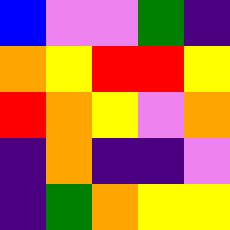[["blue", "violet", "violet", "green", "indigo"], ["orange", "yellow", "red", "red", "yellow"], ["red", "orange", "yellow", "violet", "orange"], ["indigo", "orange", "indigo", "indigo", "violet"], ["indigo", "green", "orange", "yellow", "yellow"]]